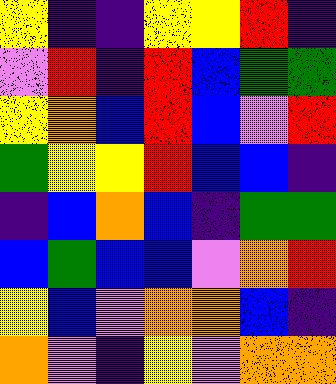[["yellow", "indigo", "indigo", "yellow", "yellow", "red", "indigo"], ["violet", "red", "indigo", "red", "blue", "green", "green"], ["yellow", "orange", "blue", "red", "blue", "violet", "red"], ["green", "yellow", "yellow", "red", "blue", "blue", "indigo"], ["indigo", "blue", "orange", "blue", "indigo", "green", "green"], ["blue", "green", "blue", "blue", "violet", "orange", "red"], ["yellow", "blue", "violet", "orange", "orange", "blue", "indigo"], ["orange", "violet", "indigo", "yellow", "violet", "orange", "orange"]]